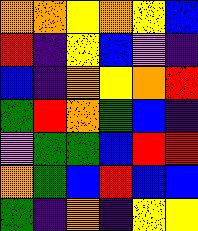[["orange", "orange", "yellow", "orange", "yellow", "blue"], ["red", "indigo", "yellow", "blue", "violet", "indigo"], ["blue", "indigo", "orange", "yellow", "orange", "red"], ["green", "red", "orange", "green", "blue", "indigo"], ["violet", "green", "green", "blue", "red", "red"], ["orange", "green", "blue", "red", "blue", "blue"], ["green", "indigo", "orange", "indigo", "yellow", "yellow"]]